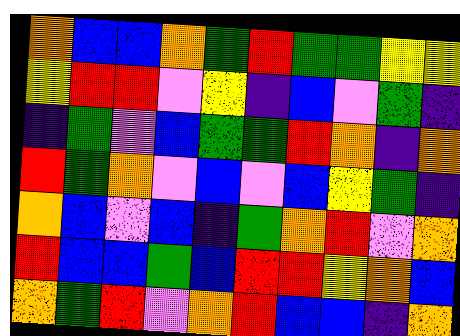[["orange", "blue", "blue", "orange", "green", "red", "green", "green", "yellow", "yellow"], ["yellow", "red", "red", "violet", "yellow", "indigo", "blue", "violet", "green", "indigo"], ["indigo", "green", "violet", "blue", "green", "green", "red", "orange", "indigo", "orange"], ["red", "green", "orange", "violet", "blue", "violet", "blue", "yellow", "green", "indigo"], ["orange", "blue", "violet", "blue", "indigo", "green", "orange", "red", "violet", "orange"], ["red", "blue", "blue", "green", "blue", "red", "red", "yellow", "orange", "blue"], ["orange", "green", "red", "violet", "orange", "red", "blue", "blue", "indigo", "orange"]]